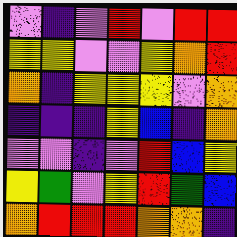[["violet", "indigo", "violet", "red", "violet", "red", "red"], ["yellow", "yellow", "violet", "violet", "yellow", "orange", "red"], ["orange", "indigo", "yellow", "yellow", "yellow", "violet", "orange"], ["indigo", "indigo", "indigo", "yellow", "blue", "indigo", "orange"], ["violet", "violet", "indigo", "violet", "red", "blue", "yellow"], ["yellow", "green", "violet", "yellow", "red", "green", "blue"], ["orange", "red", "red", "red", "orange", "orange", "indigo"]]